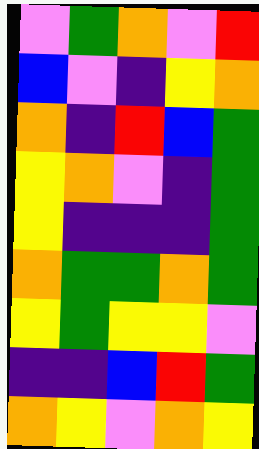[["violet", "green", "orange", "violet", "red"], ["blue", "violet", "indigo", "yellow", "orange"], ["orange", "indigo", "red", "blue", "green"], ["yellow", "orange", "violet", "indigo", "green"], ["yellow", "indigo", "indigo", "indigo", "green"], ["orange", "green", "green", "orange", "green"], ["yellow", "green", "yellow", "yellow", "violet"], ["indigo", "indigo", "blue", "red", "green"], ["orange", "yellow", "violet", "orange", "yellow"]]